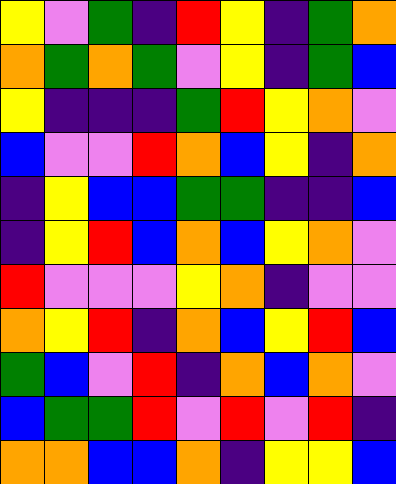[["yellow", "violet", "green", "indigo", "red", "yellow", "indigo", "green", "orange"], ["orange", "green", "orange", "green", "violet", "yellow", "indigo", "green", "blue"], ["yellow", "indigo", "indigo", "indigo", "green", "red", "yellow", "orange", "violet"], ["blue", "violet", "violet", "red", "orange", "blue", "yellow", "indigo", "orange"], ["indigo", "yellow", "blue", "blue", "green", "green", "indigo", "indigo", "blue"], ["indigo", "yellow", "red", "blue", "orange", "blue", "yellow", "orange", "violet"], ["red", "violet", "violet", "violet", "yellow", "orange", "indigo", "violet", "violet"], ["orange", "yellow", "red", "indigo", "orange", "blue", "yellow", "red", "blue"], ["green", "blue", "violet", "red", "indigo", "orange", "blue", "orange", "violet"], ["blue", "green", "green", "red", "violet", "red", "violet", "red", "indigo"], ["orange", "orange", "blue", "blue", "orange", "indigo", "yellow", "yellow", "blue"]]